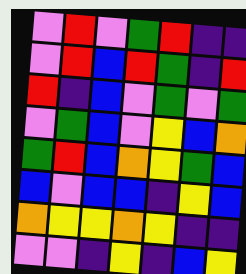[["violet", "red", "violet", "green", "red", "indigo", "indigo"], ["violet", "red", "blue", "red", "green", "indigo", "red"], ["red", "indigo", "blue", "violet", "green", "violet", "green"], ["violet", "green", "blue", "violet", "yellow", "blue", "orange"], ["green", "red", "blue", "orange", "yellow", "green", "blue"], ["blue", "violet", "blue", "blue", "indigo", "yellow", "blue"], ["orange", "yellow", "yellow", "orange", "yellow", "indigo", "indigo"], ["violet", "violet", "indigo", "yellow", "indigo", "blue", "yellow"]]